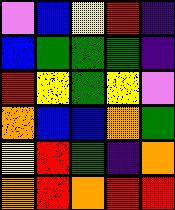[["violet", "blue", "yellow", "red", "indigo"], ["blue", "green", "green", "green", "indigo"], ["red", "yellow", "green", "yellow", "violet"], ["orange", "blue", "blue", "orange", "green"], ["yellow", "red", "green", "indigo", "orange"], ["orange", "red", "orange", "red", "red"]]